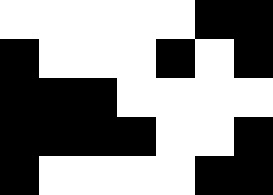[["white", "white", "white", "white", "white", "black", "black"], ["black", "white", "white", "white", "black", "white", "black"], ["black", "black", "black", "white", "white", "white", "white"], ["black", "black", "black", "black", "white", "white", "black"], ["black", "white", "white", "white", "white", "black", "black"]]